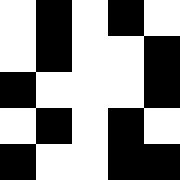[["white", "black", "white", "black", "white"], ["white", "black", "white", "white", "black"], ["black", "white", "white", "white", "black"], ["white", "black", "white", "black", "white"], ["black", "white", "white", "black", "black"]]